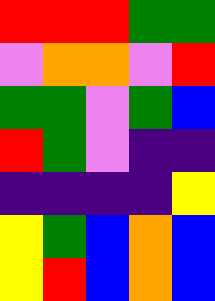[["red", "red", "red", "green", "green"], ["violet", "orange", "orange", "violet", "red"], ["green", "green", "violet", "green", "blue"], ["red", "green", "violet", "indigo", "indigo"], ["indigo", "indigo", "indigo", "indigo", "yellow"], ["yellow", "green", "blue", "orange", "blue"], ["yellow", "red", "blue", "orange", "blue"]]